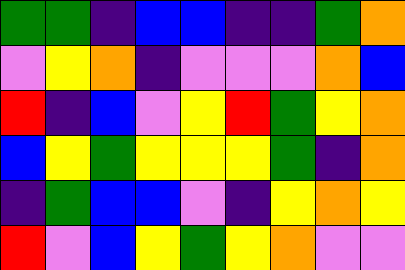[["green", "green", "indigo", "blue", "blue", "indigo", "indigo", "green", "orange"], ["violet", "yellow", "orange", "indigo", "violet", "violet", "violet", "orange", "blue"], ["red", "indigo", "blue", "violet", "yellow", "red", "green", "yellow", "orange"], ["blue", "yellow", "green", "yellow", "yellow", "yellow", "green", "indigo", "orange"], ["indigo", "green", "blue", "blue", "violet", "indigo", "yellow", "orange", "yellow"], ["red", "violet", "blue", "yellow", "green", "yellow", "orange", "violet", "violet"]]